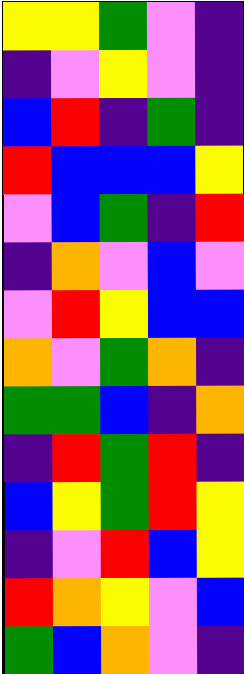[["yellow", "yellow", "green", "violet", "indigo"], ["indigo", "violet", "yellow", "violet", "indigo"], ["blue", "red", "indigo", "green", "indigo"], ["red", "blue", "blue", "blue", "yellow"], ["violet", "blue", "green", "indigo", "red"], ["indigo", "orange", "violet", "blue", "violet"], ["violet", "red", "yellow", "blue", "blue"], ["orange", "violet", "green", "orange", "indigo"], ["green", "green", "blue", "indigo", "orange"], ["indigo", "red", "green", "red", "indigo"], ["blue", "yellow", "green", "red", "yellow"], ["indigo", "violet", "red", "blue", "yellow"], ["red", "orange", "yellow", "violet", "blue"], ["green", "blue", "orange", "violet", "indigo"]]